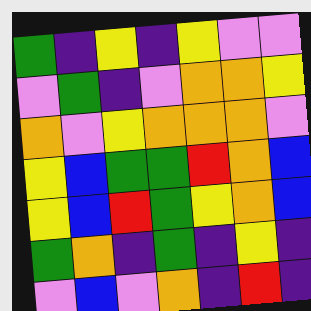[["green", "indigo", "yellow", "indigo", "yellow", "violet", "violet"], ["violet", "green", "indigo", "violet", "orange", "orange", "yellow"], ["orange", "violet", "yellow", "orange", "orange", "orange", "violet"], ["yellow", "blue", "green", "green", "red", "orange", "blue"], ["yellow", "blue", "red", "green", "yellow", "orange", "blue"], ["green", "orange", "indigo", "green", "indigo", "yellow", "indigo"], ["violet", "blue", "violet", "orange", "indigo", "red", "indigo"]]